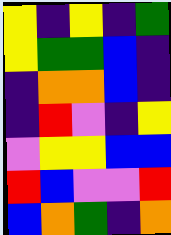[["yellow", "indigo", "yellow", "indigo", "green"], ["yellow", "green", "green", "blue", "indigo"], ["indigo", "orange", "orange", "blue", "indigo"], ["indigo", "red", "violet", "indigo", "yellow"], ["violet", "yellow", "yellow", "blue", "blue"], ["red", "blue", "violet", "violet", "red"], ["blue", "orange", "green", "indigo", "orange"]]